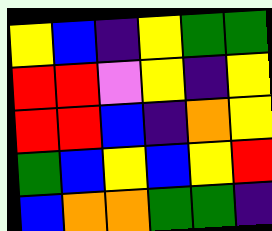[["yellow", "blue", "indigo", "yellow", "green", "green"], ["red", "red", "violet", "yellow", "indigo", "yellow"], ["red", "red", "blue", "indigo", "orange", "yellow"], ["green", "blue", "yellow", "blue", "yellow", "red"], ["blue", "orange", "orange", "green", "green", "indigo"]]